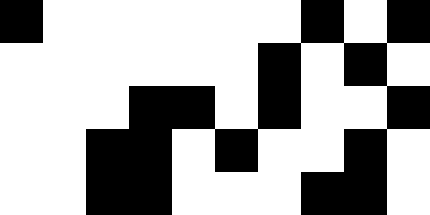[["black", "white", "white", "white", "white", "white", "white", "black", "white", "black"], ["white", "white", "white", "white", "white", "white", "black", "white", "black", "white"], ["white", "white", "white", "black", "black", "white", "black", "white", "white", "black"], ["white", "white", "black", "black", "white", "black", "white", "white", "black", "white"], ["white", "white", "black", "black", "white", "white", "white", "black", "black", "white"]]